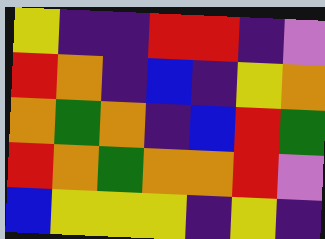[["yellow", "indigo", "indigo", "red", "red", "indigo", "violet"], ["red", "orange", "indigo", "blue", "indigo", "yellow", "orange"], ["orange", "green", "orange", "indigo", "blue", "red", "green"], ["red", "orange", "green", "orange", "orange", "red", "violet"], ["blue", "yellow", "yellow", "yellow", "indigo", "yellow", "indigo"]]